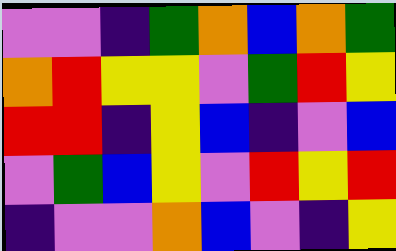[["violet", "violet", "indigo", "green", "orange", "blue", "orange", "green"], ["orange", "red", "yellow", "yellow", "violet", "green", "red", "yellow"], ["red", "red", "indigo", "yellow", "blue", "indigo", "violet", "blue"], ["violet", "green", "blue", "yellow", "violet", "red", "yellow", "red"], ["indigo", "violet", "violet", "orange", "blue", "violet", "indigo", "yellow"]]